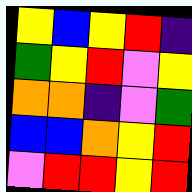[["yellow", "blue", "yellow", "red", "indigo"], ["green", "yellow", "red", "violet", "yellow"], ["orange", "orange", "indigo", "violet", "green"], ["blue", "blue", "orange", "yellow", "red"], ["violet", "red", "red", "yellow", "red"]]